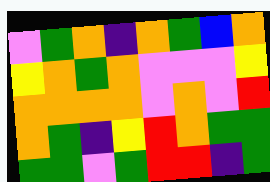[["violet", "green", "orange", "indigo", "orange", "green", "blue", "orange"], ["yellow", "orange", "green", "orange", "violet", "violet", "violet", "yellow"], ["orange", "orange", "orange", "orange", "violet", "orange", "violet", "red"], ["orange", "green", "indigo", "yellow", "red", "orange", "green", "green"], ["green", "green", "violet", "green", "red", "red", "indigo", "green"]]